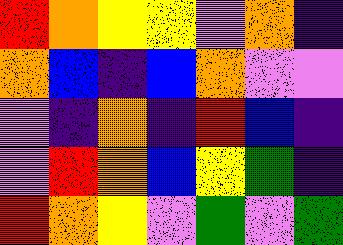[["red", "orange", "yellow", "yellow", "violet", "orange", "indigo"], ["orange", "blue", "indigo", "blue", "orange", "violet", "violet"], ["violet", "indigo", "orange", "indigo", "red", "blue", "indigo"], ["violet", "red", "orange", "blue", "yellow", "green", "indigo"], ["red", "orange", "yellow", "violet", "green", "violet", "green"]]